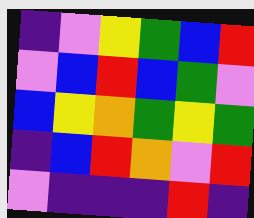[["indigo", "violet", "yellow", "green", "blue", "red"], ["violet", "blue", "red", "blue", "green", "violet"], ["blue", "yellow", "orange", "green", "yellow", "green"], ["indigo", "blue", "red", "orange", "violet", "red"], ["violet", "indigo", "indigo", "indigo", "red", "indigo"]]